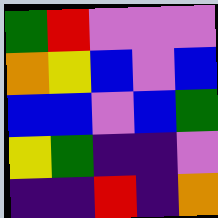[["green", "red", "violet", "violet", "violet"], ["orange", "yellow", "blue", "violet", "blue"], ["blue", "blue", "violet", "blue", "green"], ["yellow", "green", "indigo", "indigo", "violet"], ["indigo", "indigo", "red", "indigo", "orange"]]